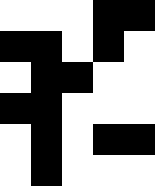[["white", "white", "white", "black", "black"], ["black", "black", "white", "black", "white"], ["white", "black", "black", "white", "white"], ["black", "black", "white", "white", "white"], ["white", "black", "white", "black", "black"], ["white", "black", "white", "white", "white"]]